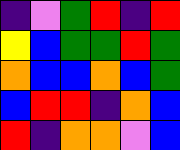[["indigo", "violet", "green", "red", "indigo", "red"], ["yellow", "blue", "green", "green", "red", "green"], ["orange", "blue", "blue", "orange", "blue", "green"], ["blue", "red", "red", "indigo", "orange", "blue"], ["red", "indigo", "orange", "orange", "violet", "blue"]]